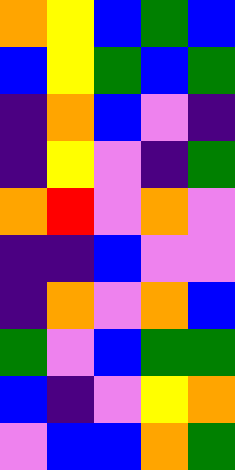[["orange", "yellow", "blue", "green", "blue"], ["blue", "yellow", "green", "blue", "green"], ["indigo", "orange", "blue", "violet", "indigo"], ["indigo", "yellow", "violet", "indigo", "green"], ["orange", "red", "violet", "orange", "violet"], ["indigo", "indigo", "blue", "violet", "violet"], ["indigo", "orange", "violet", "orange", "blue"], ["green", "violet", "blue", "green", "green"], ["blue", "indigo", "violet", "yellow", "orange"], ["violet", "blue", "blue", "orange", "green"]]